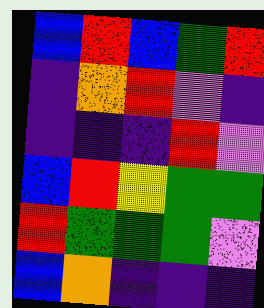[["blue", "red", "blue", "green", "red"], ["indigo", "orange", "red", "violet", "indigo"], ["indigo", "indigo", "indigo", "red", "violet"], ["blue", "red", "yellow", "green", "green"], ["red", "green", "green", "green", "violet"], ["blue", "orange", "indigo", "indigo", "indigo"]]